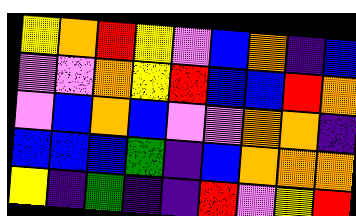[["yellow", "orange", "red", "yellow", "violet", "blue", "orange", "indigo", "blue"], ["violet", "violet", "orange", "yellow", "red", "blue", "blue", "red", "orange"], ["violet", "blue", "orange", "blue", "violet", "violet", "orange", "orange", "indigo"], ["blue", "blue", "blue", "green", "indigo", "blue", "orange", "orange", "orange"], ["yellow", "indigo", "green", "indigo", "indigo", "red", "violet", "yellow", "red"]]